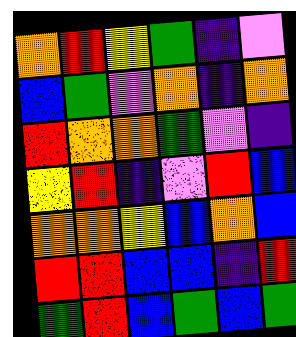[["orange", "red", "yellow", "green", "indigo", "violet"], ["blue", "green", "violet", "orange", "indigo", "orange"], ["red", "orange", "orange", "green", "violet", "indigo"], ["yellow", "red", "indigo", "violet", "red", "blue"], ["orange", "orange", "yellow", "blue", "orange", "blue"], ["red", "red", "blue", "blue", "indigo", "red"], ["green", "red", "blue", "green", "blue", "green"]]